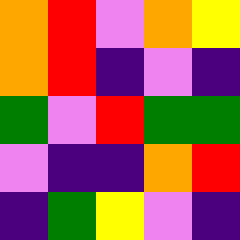[["orange", "red", "violet", "orange", "yellow"], ["orange", "red", "indigo", "violet", "indigo"], ["green", "violet", "red", "green", "green"], ["violet", "indigo", "indigo", "orange", "red"], ["indigo", "green", "yellow", "violet", "indigo"]]